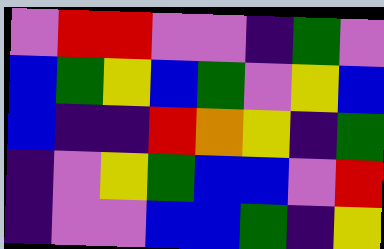[["violet", "red", "red", "violet", "violet", "indigo", "green", "violet"], ["blue", "green", "yellow", "blue", "green", "violet", "yellow", "blue"], ["blue", "indigo", "indigo", "red", "orange", "yellow", "indigo", "green"], ["indigo", "violet", "yellow", "green", "blue", "blue", "violet", "red"], ["indigo", "violet", "violet", "blue", "blue", "green", "indigo", "yellow"]]